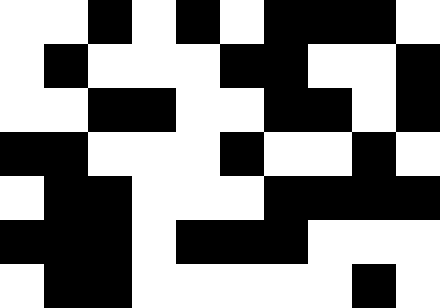[["white", "white", "black", "white", "black", "white", "black", "black", "black", "white"], ["white", "black", "white", "white", "white", "black", "black", "white", "white", "black"], ["white", "white", "black", "black", "white", "white", "black", "black", "white", "black"], ["black", "black", "white", "white", "white", "black", "white", "white", "black", "white"], ["white", "black", "black", "white", "white", "white", "black", "black", "black", "black"], ["black", "black", "black", "white", "black", "black", "black", "white", "white", "white"], ["white", "black", "black", "white", "white", "white", "white", "white", "black", "white"]]